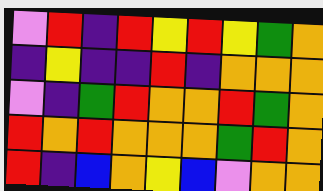[["violet", "red", "indigo", "red", "yellow", "red", "yellow", "green", "orange"], ["indigo", "yellow", "indigo", "indigo", "red", "indigo", "orange", "orange", "orange"], ["violet", "indigo", "green", "red", "orange", "orange", "red", "green", "orange"], ["red", "orange", "red", "orange", "orange", "orange", "green", "red", "orange"], ["red", "indigo", "blue", "orange", "yellow", "blue", "violet", "orange", "orange"]]